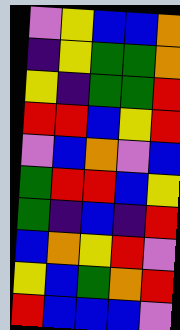[["violet", "yellow", "blue", "blue", "orange"], ["indigo", "yellow", "green", "green", "orange"], ["yellow", "indigo", "green", "green", "red"], ["red", "red", "blue", "yellow", "red"], ["violet", "blue", "orange", "violet", "blue"], ["green", "red", "red", "blue", "yellow"], ["green", "indigo", "blue", "indigo", "red"], ["blue", "orange", "yellow", "red", "violet"], ["yellow", "blue", "green", "orange", "red"], ["red", "blue", "blue", "blue", "violet"]]